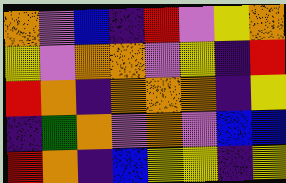[["orange", "violet", "blue", "indigo", "red", "violet", "yellow", "orange"], ["yellow", "violet", "orange", "orange", "violet", "yellow", "indigo", "red"], ["red", "orange", "indigo", "orange", "orange", "orange", "indigo", "yellow"], ["indigo", "green", "orange", "violet", "orange", "violet", "blue", "blue"], ["red", "orange", "indigo", "blue", "yellow", "yellow", "indigo", "yellow"]]